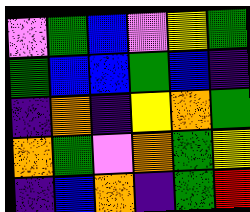[["violet", "green", "blue", "violet", "yellow", "green"], ["green", "blue", "blue", "green", "blue", "indigo"], ["indigo", "orange", "indigo", "yellow", "orange", "green"], ["orange", "green", "violet", "orange", "green", "yellow"], ["indigo", "blue", "orange", "indigo", "green", "red"]]